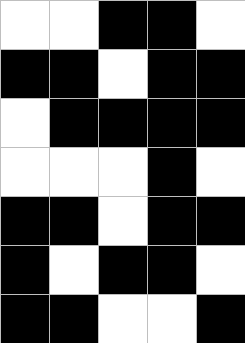[["white", "white", "black", "black", "white"], ["black", "black", "white", "black", "black"], ["white", "black", "black", "black", "black"], ["white", "white", "white", "black", "white"], ["black", "black", "white", "black", "black"], ["black", "white", "black", "black", "white"], ["black", "black", "white", "white", "black"]]